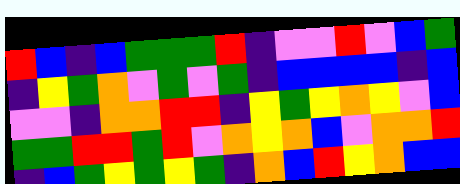[["red", "blue", "indigo", "blue", "green", "green", "green", "red", "indigo", "violet", "violet", "red", "violet", "blue", "green"], ["indigo", "yellow", "green", "orange", "violet", "green", "violet", "green", "indigo", "blue", "blue", "blue", "blue", "indigo", "blue"], ["violet", "violet", "indigo", "orange", "orange", "red", "red", "indigo", "yellow", "green", "yellow", "orange", "yellow", "violet", "blue"], ["green", "green", "red", "red", "green", "red", "violet", "orange", "yellow", "orange", "blue", "violet", "orange", "orange", "red"], ["indigo", "blue", "green", "yellow", "green", "yellow", "green", "indigo", "orange", "blue", "red", "yellow", "orange", "blue", "blue"]]